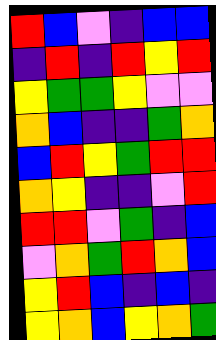[["red", "blue", "violet", "indigo", "blue", "blue"], ["indigo", "red", "indigo", "red", "yellow", "red"], ["yellow", "green", "green", "yellow", "violet", "violet"], ["orange", "blue", "indigo", "indigo", "green", "orange"], ["blue", "red", "yellow", "green", "red", "red"], ["orange", "yellow", "indigo", "indigo", "violet", "red"], ["red", "red", "violet", "green", "indigo", "blue"], ["violet", "orange", "green", "red", "orange", "blue"], ["yellow", "red", "blue", "indigo", "blue", "indigo"], ["yellow", "orange", "blue", "yellow", "orange", "green"]]